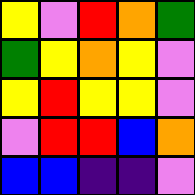[["yellow", "violet", "red", "orange", "green"], ["green", "yellow", "orange", "yellow", "violet"], ["yellow", "red", "yellow", "yellow", "violet"], ["violet", "red", "red", "blue", "orange"], ["blue", "blue", "indigo", "indigo", "violet"]]